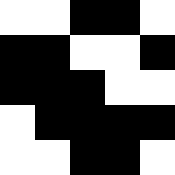[["white", "white", "black", "black", "white"], ["black", "black", "white", "white", "black"], ["black", "black", "black", "white", "white"], ["white", "black", "black", "black", "black"], ["white", "white", "black", "black", "white"]]